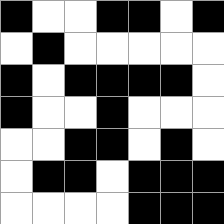[["black", "white", "white", "black", "black", "white", "black"], ["white", "black", "white", "white", "white", "white", "white"], ["black", "white", "black", "black", "black", "black", "white"], ["black", "white", "white", "black", "white", "white", "white"], ["white", "white", "black", "black", "white", "black", "white"], ["white", "black", "black", "white", "black", "black", "black"], ["white", "white", "white", "white", "black", "black", "black"]]